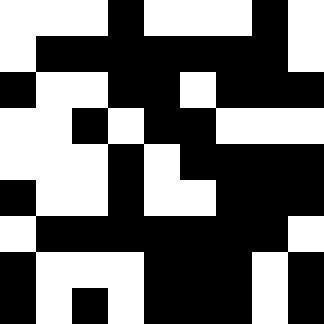[["white", "white", "white", "black", "white", "white", "white", "black", "white"], ["white", "black", "black", "black", "black", "black", "black", "black", "white"], ["black", "white", "white", "black", "black", "white", "black", "black", "black"], ["white", "white", "black", "white", "black", "black", "white", "white", "white"], ["white", "white", "white", "black", "white", "black", "black", "black", "black"], ["black", "white", "white", "black", "white", "white", "black", "black", "black"], ["white", "black", "black", "black", "black", "black", "black", "black", "white"], ["black", "white", "white", "white", "black", "black", "black", "white", "black"], ["black", "white", "black", "white", "black", "black", "black", "white", "black"]]